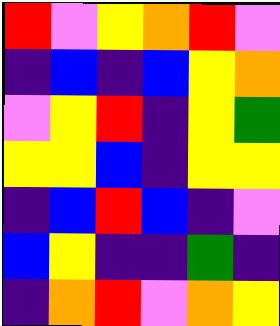[["red", "violet", "yellow", "orange", "red", "violet"], ["indigo", "blue", "indigo", "blue", "yellow", "orange"], ["violet", "yellow", "red", "indigo", "yellow", "green"], ["yellow", "yellow", "blue", "indigo", "yellow", "yellow"], ["indigo", "blue", "red", "blue", "indigo", "violet"], ["blue", "yellow", "indigo", "indigo", "green", "indigo"], ["indigo", "orange", "red", "violet", "orange", "yellow"]]